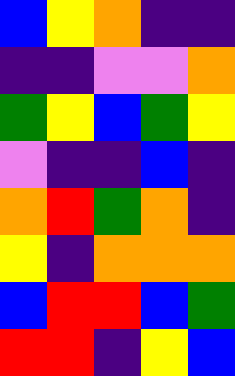[["blue", "yellow", "orange", "indigo", "indigo"], ["indigo", "indigo", "violet", "violet", "orange"], ["green", "yellow", "blue", "green", "yellow"], ["violet", "indigo", "indigo", "blue", "indigo"], ["orange", "red", "green", "orange", "indigo"], ["yellow", "indigo", "orange", "orange", "orange"], ["blue", "red", "red", "blue", "green"], ["red", "red", "indigo", "yellow", "blue"]]